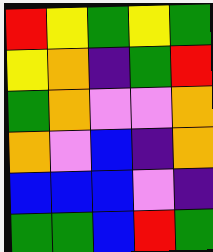[["red", "yellow", "green", "yellow", "green"], ["yellow", "orange", "indigo", "green", "red"], ["green", "orange", "violet", "violet", "orange"], ["orange", "violet", "blue", "indigo", "orange"], ["blue", "blue", "blue", "violet", "indigo"], ["green", "green", "blue", "red", "green"]]